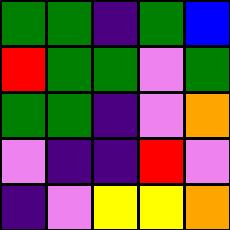[["green", "green", "indigo", "green", "blue"], ["red", "green", "green", "violet", "green"], ["green", "green", "indigo", "violet", "orange"], ["violet", "indigo", "indigo", "red", "violet"], ["indigo", "violet", "yellow", "yellow", "orange"]]